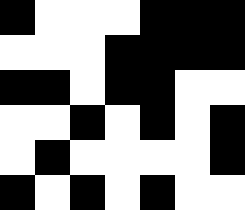[["black", "white", "white", "white", "black", "black", "black"], ["white", "white", "white", "black", "black", "black", "black"], ["black", "black", "white", "black", "black", "white", "white"], ["white", "white", "black", "white", "black", "white", "black"], ["white", "black", "white", "white", "white", "white", "black"], ["black", "white", "black", "white", "black", "white", "white"]]